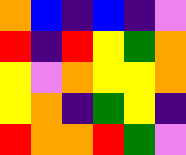[["orange", "blue", "indigo", "blue", "indigo", "violet"], ["red", "indigo", "red", "yellow", "green", "orange"], ["yellow", "violet", "orange", "yellow", "yellow", "orange"], ["yellow", "orange", "indigo", "green", "yellow", "indigo"], ["red", "orange", "orange", "red", "green", "violet"]]